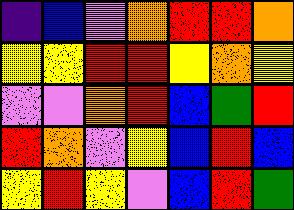[["indigo", "blue", "violet", "orange", "red", "red", "orange"], ["yellow", "yellow", "red", "red", "yellow", "orange", "yellow"], ["violet", "violet", "orange", "red", "blue", "green", "red"], ["red", "orange", "violet", "yellow", "blue", "red", "blue"], ["yellow", "red", "yellow", "violet", "blue", "red", "green"]]